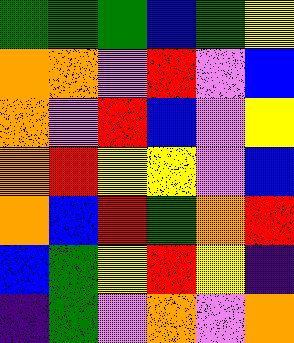[["green", "green", "green", "blue", "green", "yellow"], ["orange", "orange", "violet", "red", "violet", "blue"], ["orange", "violet", "red", "blue", "violet", "yellow"], ["orange", "red", "yellow", "yellow", "violet", "blue"], ["orange", "blue", "red", "green", "orange", "red"], ["blue", "green", "yellow", "red", "yellow", "indigo"], ["indigo", "green", "violet", "orange", "violet", "orange"]]